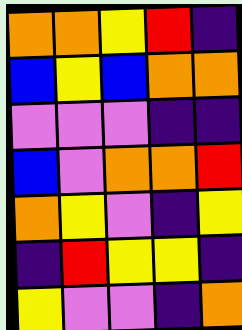[["orange", "orange", "yellow", "red", "indigo"], ["blue", "yellow", "blue", "orange", "orange"], ["violet", "violet", "violet", "indigo", "indigo"], ["blue", "violet", "orange", "orange", "red"], ["orange", "yellow", "violet", "indigo", "yellow"], ["indigo", "red", "yellow", "yellow", "indigo"], ["yellow", "violet", "violet", "indigo", "orange"]]